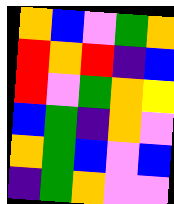[["orange", "blue", "violet", "green", "orange"], ["red", "orange", "red", "indigo", "blue"], ["red", "violet", "green", "orange", "yellow"], ["blue", "green", "indigo", "orange", "violet"], ["orange", "green", "blue", "violet", "blue"], ["indigo", "green", "orange", "violet", "violet"]]